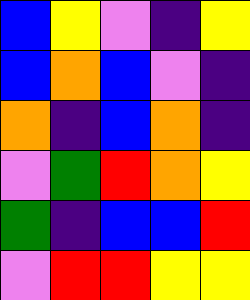[["blue", "yellow", "violet", "indigo", "yellow"], ["blue", "orange", "blue", "violet", "indigo"], ["orange", "indigo", "blue", "orange", "indigo"], ["violet", "green", "red", "orange", "yellow"], ["green", "indigo", "blue", "blue", "red"], ["violet", "red", "red", "yellow", "yellow"]]